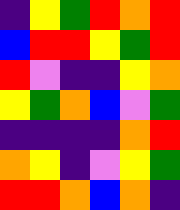[["indigo", "yellow", "green", "red", "orange", "red"], ["blue", "red", "red", "yellow", "green", "red"], ["red", "violet", "indigo", "indigo", "yellow", "orange"], ["yellow", "green", "orange", "blue", "violet", "green"], ["indigo", "indigo", "indigo", "indigo", "orange", "red"], ["orange", "yellow", "indigo", "violet", "yellow", "green"], ["red", "red", "orange", "blue", "orange", "indigo"]]